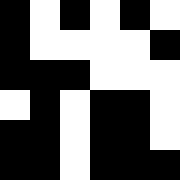[["black", "white", "black", "white", "black", "white"], ["black", "white", "white", "white", "white", "black"], ["black", "black", "black", "white", "white", "white"], ["white", "black", "white", "black", "black", "white"], ["black", "black", "white", "black", "black", "white"], ["black", "black", "white", "black", "black", "black"]]